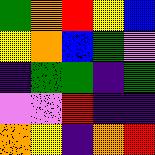[["green", "orange", "red", "yellow", "blue"], ["yellow", "orange", "blue", "green", "violet"], ["indigo", "green", "green", "indigo", "green"], ["violet", "violet", "red", "indigo", "indigo"], ["orange", "yellow", "indigo", "orange", "red"]]